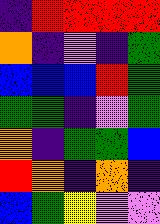[["indigo", "red", "red", "red", "red"], ["orange", "indigo", "violet", "indigo", "green"], ["blue", "blue", "blue", "red", "green"], ["green", "green", "indigo", "violet", "green"], ["orange", "indigo", "green", "green", "blue"], ["red", "orange", "indigo", "orange", "indigo"], ["blue", "green", "yellow", "violet", "violet"]]